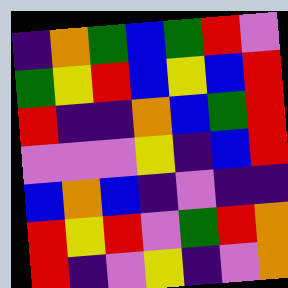[["indigo", "orange", "green", "blue", "green", "red", "violet"], ["green", "yellow", "red", "blue", "yellow", "blue", "red"], ["red", "indigo", "indigo", "orange", "blue", "green", "red"], ["violet", "violet", "violet", "yellow", "indigo", "blue", "red"], ["blue", "orange", "blue", "indigo", "violet", "indigo", "indigo"], ["red", "yellow", "red", "violet", "green", "red", "orange"], ["red", "indigo", "violet", "yellow", "indigo", "violet", "orange"]]